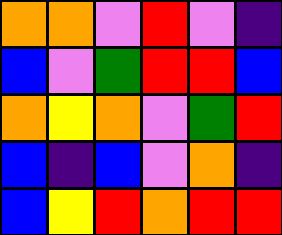[["orange", "orange", "violet", "red", "violet", "indigo"], ["blue", "violet", "green", "red", "red", "blue"], ["orange", "yellow", "orange", "violet", "green", "red"], ["blue", "indigo", "blue", "violet", "orange", "indigo"], ["blue", "yellow", "red", "orange", "red", "red"]]